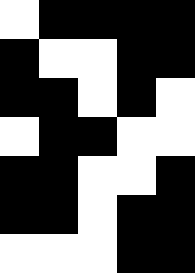[["white", "black", "black", "black", "black"], ["black", "white", "white", "black", "black"], ["black", "black", "white", "black", "white"], ["white", "black", "black", "white", "white"], ["black", "black", "white", "white", "black"], ["black", "black", "white", "black", "black"], ["white", "white", "white", "black", "black"]]